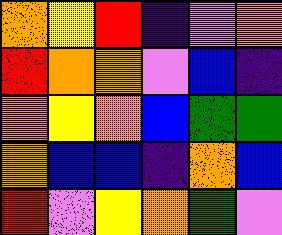[["orange", "yellow", "red", "indigo", "violet", "orange"], ["red", "orange", "orange", "violet", "blue", "indigo"], ["orange", "yellow", "orange", "blue", "green", "green"], ["orange", "blue", "blue", "indigo", "orange", "blue"], ["red", "violet", "yellow", "orange", "green", "violet"]]